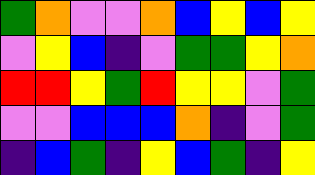[["green", "orange", "violet", "violet", "orange", "blue", "yellow", "blue", "yellow"], ["violet", "yellow", "blue", "indigo", "violet", "green", "green", "yellow", "orange"], ["red", "red", "yellow", "green", "red", "yellow", "yellow", "violet", "green"], ["violet", "violet", "blue", "blue", "blue", "orange", "indigo", "violet", "green"], ["indigo", "blue", "green", "indigo", "yellow", "blue", "green", "indigo", "yellow"]]